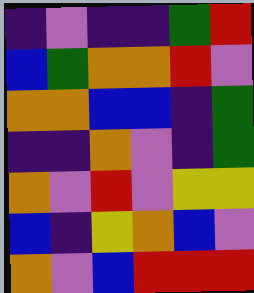[["indigo", "violet", "indigo", "indigo", "green", "red"], ["blue", "green", "orange", "orange", "red", "violet"], ["orange", "orange", "blue", "blue", "indigo", "green"], ["indigo", "indigo", "orange", "violet", "indigo", "green"], ["orange", "violet", "red", "violet", "yellow", "yellow"], ["blue", "indigo", "yellow", "orange", "blue", "violet"], ["orange", "violet", "blue", "red", "red", "red"]]